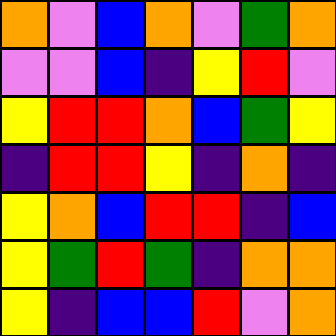[["orange", "violet", "blue", "orange", "violet", "green", "orange"], ["violet", "violet", "blue", "indigo", "yellow", "red", "violet"], ["yellow", "red", "red", "orange", "blue", "green", "yellow"], ["indigo", "red", "red", "yellow", "indigo", "orange", "indigo"], ["yellow", "orange", "blue", "red", "red", "indigo", "blue"], ["yellow", "green", "red", "green", "indigo", "orange", "orange"], ["yellow", "indigo", "blue", "blue", "red", "violet", "orange"]]